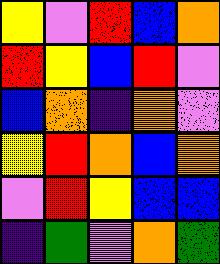[["yellow", "violet", "red", "blue", "orange"], ["red", "yellow", "blue", "red", "violet"], ["blue", "orange", "indigo", "orange", "violet"], ["yellow", "red", "orange", "blue", "orange"], ["violet", "red", "yellow", "blue", "blue"], ["indigo", "green", "violet", "orange", "green"]]